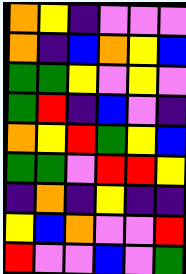[["orange", "yellow", "indigo", "violet", "violet", "violet"], ["orange", "indigo", "blue", "orange", "yellow", "blue"], ["green", "green", "yellow", "violet", "yellow", "violet"], ["green", "red", "indigo", "blue", "violet", "indigo"], ["orange", "yellow", "red", "green", "yellow", "blue"], ["green", "green", "violet", "red", "red", "yellow"], ["indigo", "orange", "indigo", "yellow", "indigo", "indigo"], ["yellow", "blue", "orange", "violet", "violet", "red"], ["red", "violet", "violet", "blue", "violet", "green"]]